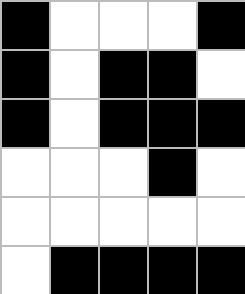[["black", "white", "white", "white", "black"], ["black", "white", "black", "black", "white"], ["black", "white", "black", "black", "black"], ["white", "white", "white", "black", "white"], ["white", "white", "white", "white", "white"], ["white", "black", "black", "black", "black"]]